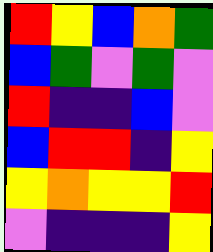[["red", "yellow", "blue", "orange", "green"], ["blue", "green", "violet", "green", "violet"], ["red", "indigo", "indigo", "blue", "violet"], ["blue", "red", "red", "indigo", "yellow"], ["yellow", "orange", "yellow", "yellow", "red"], ["violet", "indigo", "indigo", "indigo", "yellow"]]